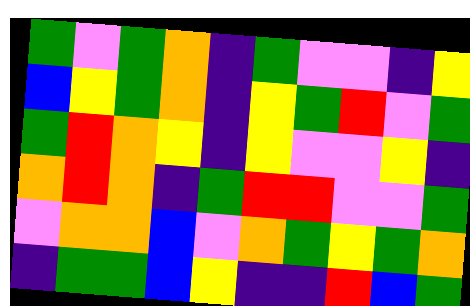[["green", "violet", "green", "orange", "indigo", "green", "violet", "violet", "indigo", "yellow"], ["blue", "yellow", "green", "orange", "indigo", "yellow", "green", "red", "violet", "green"], ["green", "red", "orange", "yellow", "indigo", "yellow", "violet", "violet", "yellow", "indigo"], ["orange", "red", "orange", "indigo", "green", "red", "red", "violet", "violet", "green"], ["violet", "orange", "orange", "blue", "violet", "orange", "green", "yellow", "green", "orange"], ["indigo", "green", "green", "blue", "yellow", "indigo", "indigo", "red", "blue", "green"]]